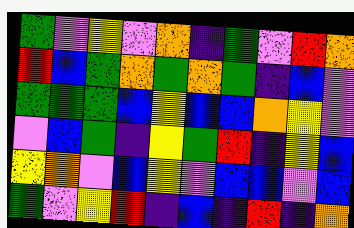[["green", "violet", "yellow", "violet", "orange", "indigo", "green", "violet", "red", "orange"], ["red", "blue", "green", "orange", "green", "orange", "green", "indigo", "blue", "violet"], ["green", "green", "green", "blue", "yellow", "blue", "blue", "orange", "yellow", "violet"], ["violet", "blue", "green", "indigo", "yellow", "green", "red", "indigo", "yellow", "blue"], ["yellow", "orange", "violet", "blue", "yellow", "violet", "blue", "blue", "violet", "blue"], ["green", "violet", "yellow", "red", "indigo", "blue", "indigo", "red", "indigo", "orange"]]